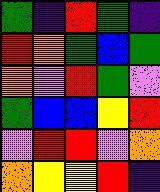[["green", "indigo", "red", "green", "indigo"], ["red", "orange", "green", "blue", "green"], ["orange", "violet", "red", "green", "violet"], ["green", "blue", "blue", "yellow", "red"], ["violet", "red", "red", "violet", "orange"], ["orange", "yellow", "yellow", "red", "indigo"]]